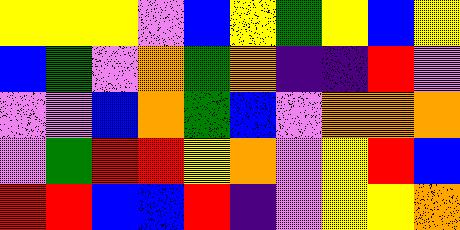[["yellow", "yellow", "yellow", "violet", "blue", "yellow", "green", "yellow", "blue", "yellow"], ["blue", "green", "violet", "orange", "green", "orange", "indigo", "indigo", "red", "violet"], ["violet", "violet", "blue", "orange", "green", "blue", "violet", "orange", "orange", "orange"], ["violet", "green", "red", "red", "yellow", "orange", "violet", "yellow", "red", "blue"], ["red", "red", "blue", "blue", "red", "indigo", "violet", "yellow", "yellow", "orange"]]